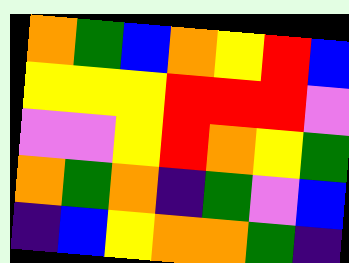[["orange", "green", "blue", "orange", "yellow", "red", "blue"], ["yellow", "yellow", "yellow", "red", "red", "red", "violet"], ["violet", "violet", "yellow", "red", "orange", "yellow", "green"], ["orange", "green", "orange", "indigo", "green", "violet", "blue"], ["indigo", "blue", "yellow", "orange", "orange", "green", "indigo"]]